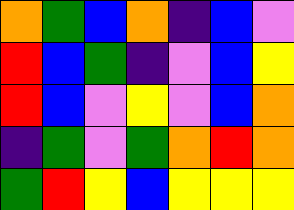[["orange", "green", "blue", "orange", "indigo", "blue", "violet"], ["red", "blue", "green", "indigo", "violet", "blue", "yellow"], ["red", "blue", "violet", "yellow", "violet", "blue", "orange"], ["indigo", "green", "violet", "green", "orange", "red", "orange"], ["green", "red", "yellow", "blue", "yellow", "yellow", "yellow"]]